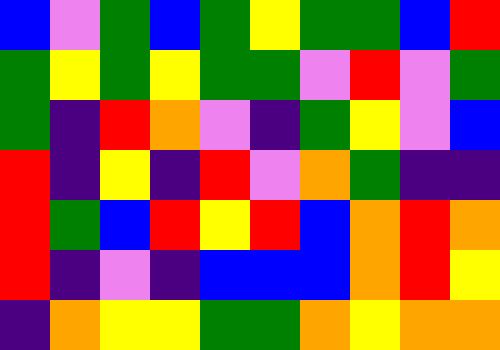[["blue", "violet", "green", "blue", "green", "yellow", "green", "green", "blue", "red"], ["green", "yellow", "green", "yellow", "green", "green", "violet", "red", "violet", "green"], ["green", "indigo", "red", "orange", "violet", "indigo", "green", "yellow", "violet", "blue"], ["red", "indigo", "yellow", "indigo", "red", "violet", "orange", "green", "indigo", "indigo"], ["red", "green", "blue", "red", "yellow", "red", "blue", "orange", "red", "orange"], ["red", "indigo", "violet", "indigo", "blue", "blue", "blue", "orange", "red", "yellow"], ["indigo", "orange", "yellow", "yellow", "green", "green", "orange", "yellow", "orange", "orange"]]